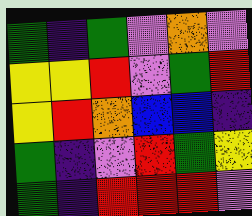[["green", "indigo", "green", "violet", "orange", "violet"], ["yellow", "yellow", "red", "violet", "green", "red"], ["yellow", "red", "orange", "blue", "blue", "indigo"], ["green", "indigo", "violet", "red", "green", "yellow"], ["green", "indigo", "red", "red", "red", "violet"]]